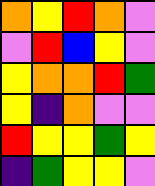[["orange", "yellow", "red", "orange", "violet"], ["violet", "red", "blue", "yellow", "violet"], ["yellow", "orange", "orange", "red", "green"], ["yellow", "indigo", "orange", "violet", "violet"], ["red", "yellow", "yellow", "green", "yellow"], ["indigo", "green", "yellow", "yellow", "violet"]]